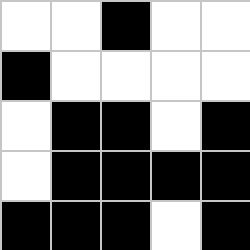[["white", "white", "black", "white", "white"], ["black", "white", "white", "white", "white"], ["white", "black", "black", "white", "black"], ["white", "black", "black", "black", "black"], ["black", "black", "black", "white", "black"]]